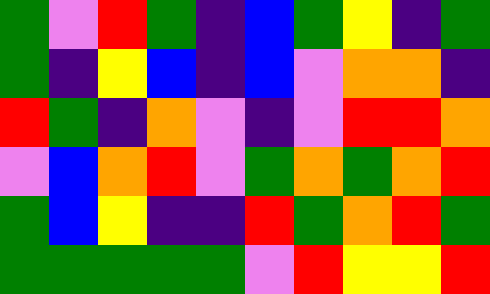[["green", "violet", "red", "green", "indigo", "blue", "green", "yellow", "indigo", "green"], ["green", "indigo", "yellow", "blue", "indigo", "blue", "violet", "orange", "orange", "indigo"], ["red", "green", "indigo", "orange", "violet", "indigo", "violet", "red", "red", "orange"], ["violet", "blue", "orange", "red", "violet", "green", "orange", "green", "orange", "red"], ["green", "blue", "yellow", "indigo", "indigo", "red", "green", "orange", "red", "green"], ["green", "green", "green", "green", "green", "violet", "red", "yellow", "yellow", "red"]]